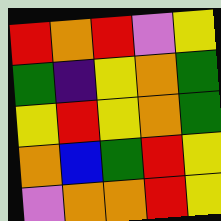[["red", "orange", "red", "violet", "yellow"], ["green", "indigo", "yellow", "orange", "green"], ["yellow", "red", "yellow", "orange", "green"], ["orange", "blue", "green", "red", "yellow"], ["violet", "orange", "orange", "red", "yellow"]]